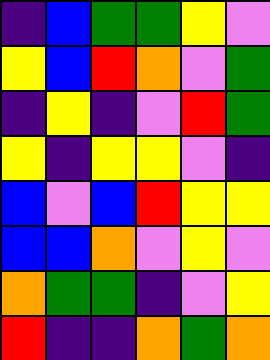[["indigo", "blue", "green", "green", "yellow", "violet"], ["yellow", "blue", "red", "orange", "violet", "green"], ["indigo", "yellow", "indigo", "violet", "red", "green"], ["yellow", "indigo", "yellow", "yellow", "violet", "indigo"], ["blue", "violet", "blue", "red", "yellow", "yellow"], ["blue", "blue", "orange", "violet", "yellow", "violet"], ["orange", "green", "green", "indigo", "violet", "yellow"], ["red", "indigo", "indigo", "orange", "green", "orange"]]